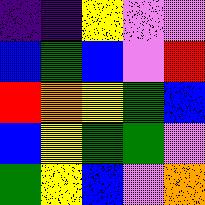[["indigo", "indigo", "yellow", "violet", "violet"], ["blue", "green", "blue", "violet", "red"], ["red", "orange", "yellow", "green", "blue"], ["blue", "yellow", "green", "green", "violet"], ["green", "yellow", "blue", "violet", "orange"]]